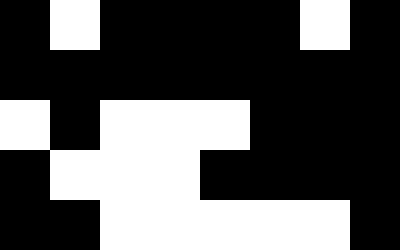[["black", "white", "black", "black", "black", "black", "white", "black"], ["black", "black", "black", "black", "black", "black", "black", "black"], ["white", "black", "white", "white", "white", "black", "black", "black"], ["black", "white", "white", "white", "black", "black", "black", "black"], ["black", "black", "white", "white", "white", "white", "white", "black"]]